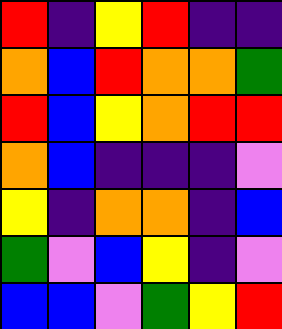[["red", "indigo", "yellow", "red", "indigo", "indigo"], ["orange", "blue", "red", "orange", "orange", "green"], ["red", "blue", "yellow", "orange", "red", "red"], ["orange", "blue", "indigo", "indigo", "indigo", "violet"], ["yellow", "indigo", "orange", "orange", "indigo", "blue"], ["green", "violet", "blue", "yellow", "indigo", "violet"], ["blue", "blue", "violet", "green", "yellow", "red"]]